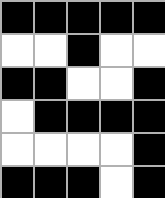[["black", "black", "black", "black", "black"], ["white", "white", "black", "white", "white"], ["black", "black", "white", "white", "black"], ["white", "black", "black", "black", "black"], ["white", "white", "white", "white", "black"], ["black", "black", "black", "white", "black"]]